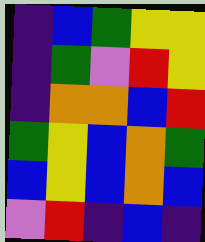[["indigo", "blue", "green", "yellow", "yellow"], ["indigo", "green", "violet", "red", "yellow"], ["indigo", "orange", "orange", "blue", "red"], ["green", "yellow", "blue", "orange", "green"], ["blue", "yellow", "blue", "orange", "blue"], ["violet", "red", "indigo", "blue", "indigo"]]